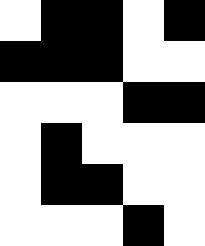[["white", "black", "black", "white", "black"], ["black", "black", "black", "white", "white"], ["white", "white", "white", "black", "black"], ["white", "black", "white", "white", "white"], ["white", "black", "black", "white", "white"], ["white", "white", "white", "black", "white"]]